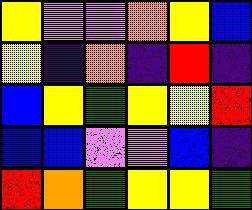[["yellow", "violet", "violet", "orange", "yellow", "blue"], ["yellow", "indigo", "orange", "indigo", "red", "indigo"], ["blue", "yellow", "green", "yellow", "yellow", "red"], ["blue", "blue", "violet", "violet", "blue", "indigo"], ["red", "orange", "green", "yellow", "yellow", "green"]]